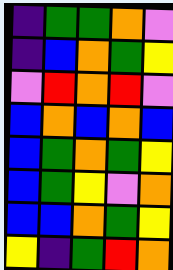[["indigo", "green", "green", "orange", "violet"], ["indigo", "blue", "orange", "green", "yellow"], ["violet", "red", "orange", "red", "violet"], ["blue", "orange", "blue", "orange", "blue"], ["blue", "green", "orange", "green", "yellow"], ["blue", "green", "yellow", "violet", "orange"], ["blue", "blue", "orange", "green", "yellow"], ["yellow", "indigo", "green", "red", "orange"]]